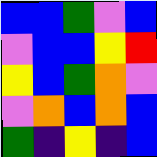[["blue", "blue", "green", "violet", "blue"], ["violet", "blue", "blue", "yellow", "red"], ["yellow", "blue", "green", "orange", "violet"], ["violet", "orange", "blue", "orange", "blue"], ["green", "indigo", "yellow", "indigo", "blue"]]